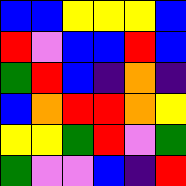[["blue", "blue", "yellow", "yellow", "yellow", "blue"], ["red", "violet", "blue", "blue", "red", "blue"], ["green", "red", "blue", "indigo", "orange", "indigo"], ["blue", "orange", "red", "red", "orange", "yellow"], ["yellow", "yellow", "green", "red", "violet", "green"], ["green", "violet", "violet", "blue", "indigo", "red"]]